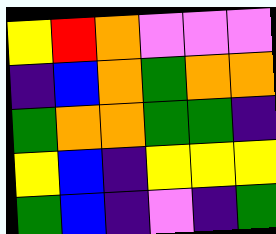[["yellow", "red", "orange", "violet", "violet", "violet"], ["indigo", "blue", "orange", "green", "orange", "orange"], ["green", "orange", "orange", "green", "green", "indigo"], ["yellow", "blue", "indigo", "yellow", "yellow", "yellow"], ["green", "blue", "indigo", "violet", "indigo", "green"]]